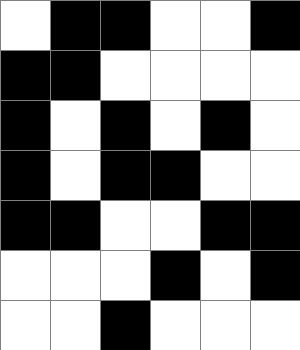[["white", "black", "black", "white", "white", "black"], ["black", "black", "white", "white", "white", "white"], ["black", "white", "black", "white", "black", "white"], ["black", "white", "black", "black", "white", "white"], ["black", "black", "white", "white", "black", "black"], ["white", "white", "white", "black", "white", "black"], ["white", "white", "black", "white", "white", "white"]]